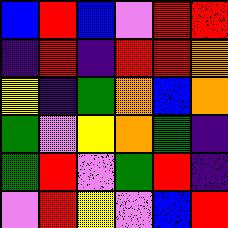[["blue", "red", "blue", "violet", "red", "red"], ["indigo", "red", "indigo", "red", "red", "orange"], ["yellow", "indigo", "green", "orange", "blue", "orange"], ["green", "violet", "yellow", "orange", "green", "indigo"], ["green", "red", "violet", "green", "red", "indigo"], ["violet", "red", "yellow", "violet", "blue", "red"]]